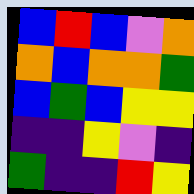[["blue", "red", "blue", "violet", "orange"], ["orange", "blue", "orange", "orange", "green"], ["blue", "green", "blue", "yellow", "yellow"], ["indigo", "indigo", "yellow", "violet", "indigo"], ["green", "indigo", "indigo", "red", "yellow"]]